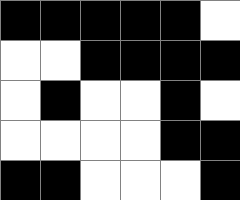[["black", "black", "black", "black", "black", "white"], ["white", "white", "black", "black", "black", "black"], ["white", "black", "white", "white", "black", "white"], ["white", "white", "white", "white", "black", "black"], ["black", "black", "white", "white", "white", "black"]]